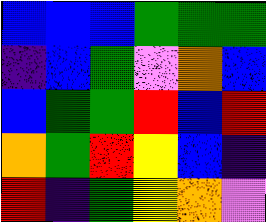[["blue", "blue", "blue", "green", "green", "green"], ["indigo", "blue", "green", "violet", "orange", "blue"], ["blue", "green", "green", "red", "blue", "red"], ["orange", "green", "red", "yellow", "blue", "indigo"], ["red", "indigo", "green", "yellow", "orange", "violet"]]